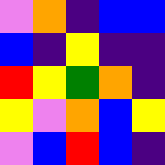[["violet", "orange", "indigo", "blue", "blue"], ["blue", "indigo", "yellow", "indigo", "indigo"], ["red", "yellow", "green", "orange", "indigo"], ["yellow", "violet", "orange", "blue", "yellow"], ["violet", "blue", "red", "blue", "indigo"]]